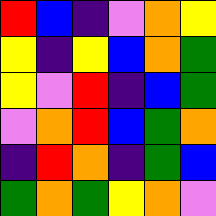[["red", "blue", "indigo", "violet", "orange", "yellow"], ["yellow", "indigo", "yellow", "blue", "orange", "green"], ["yellow", "violet", "red", "indigo", "blue", "green"], ["violet", "orange", "red", "blue", "green", "orange"], ["indigo", "red", "orange", "indigo", "green", "blue"], ["green", "orange", "green", "yellow", "orange", "violet"]]